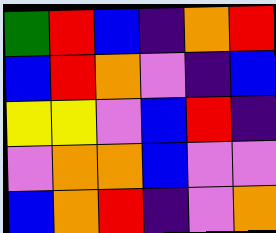[["green", "red", "blue", "indigo", "orange", "red"], ["blue", "red", "orange", "violet", "indigo", "blue"], ["yellow", "yellow", "violet", "blue", "red", "indigo"], ["violet", "orange", "orange", "blue", "violet", "violet"], ["blue", "orange", "red", "indigo", "violet", "orange"]]